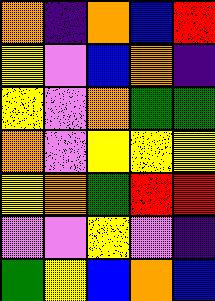[["orange", "indigo", "orange", "blue", "red"], ["yellow", "violet", "blue", "orange", "indigo"], ["yellow", "violet", "orange", "green", "green"], ["orange", "violet", "yellow", "yellow", "yellow"], ["yellow", "orange", "green", "red", "red"], ["violet", "violet", "yellow", "violet", "indigo"], ["green", "yellow", "blue", "orange", "blue"]]